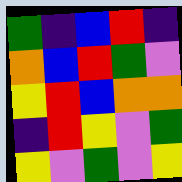[["green", "indigo", "blue", "red", "indigo"], ["orange", "blue", "red", "green", "violet"], ["yellow", "red", "blue", "orange", "orange"], ["indigo", "red", "yellow", "violet", "green"], ["yellow", "violet", "green", "violet", "yellow"]]